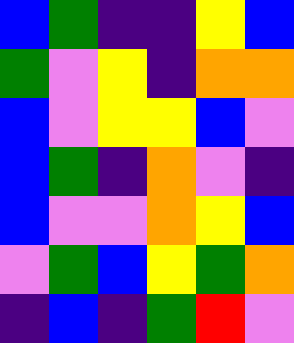[["blue", "green", "indigo", "indigo", "yellow", "blue"], ["green", "violet", "yellow", "indigo", "orange", "orange"], ["blue", "violet", "yellow", "yellow", "blue", "violet"], ["blue", "green", "indigo", "orange", "violet", "indigo"], ["blue", "violet", "violet", "orange", "yellow", "blue"], ["violet", "green", "blue", "yellow", "green", "orange"], ["indigo", "blue", "indigo", "green", "red", "violet"]]